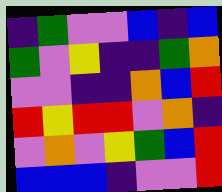[["indigo", "green", "violet", "violet", "blue", "indigo", "blue"], ["green", "violet", "yellow", "indigo", "indigo", "green", "orange"], ["violet", "violet", "indigo", "indigo", "orange", "blue", "red"], ["red", "yellow", "red", "red", "violet", "orange", "indigo"], ["violet", "orange", "violet", "yellow", "green", "blue", "red"], ["blue", "blue", "blue", "indigo", "violet", "violet", "red"]]